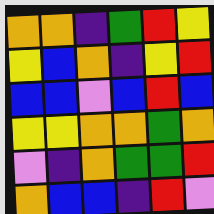[["orange", "orange", "indigo", "green", "red", "yellow"], ["yellow", "blue", "orange", "indigo", "yellow", "red"], ["blue", "blue", "violet", "blue", "red", "blue"], ["yellow", "yellow", "orange", "orange", "green", "orange"], ["violet", "indigo", "orange", "green", "green", "red"], ["orange", "blue", "blue", "indigo", "red", "violet"]]